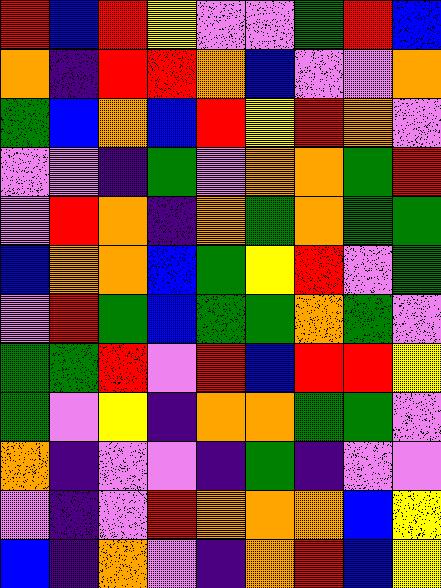[["red", "blue", "red", "yellow", "violet", "violet", "green", "red", "blue"], ["orange", "indigo", "red", "red", "orange", "blue", "violet", "violet", "orange"], ["green", "blue", "orange", "blue", "red", "yellow", "red", "orange", "violet"], ["violet", "violet", "indigo", "green", "violet", "orange", "orange", "green", "red"], ["violet", "red", "orange", "indigo", "orange", "green", "orange", "green", "green"], ["blue", "orange", "orange", "blue", "green", "yellow", "red", "violet", "green"], ["violet", "red", "green", "blue", "green", "green", "orange", "green", "violet"], ["green", "green", "red", "violet", "red", "blue", "red", "red", "yellow"], ["green", "violet", "yellow", "indigo", "orange", "orange", "green", "green", "violet"], ["orange", "indigo", "violet", "violet", "indigo", "green", "indigo", "violet", "violet"], ["violet", "indigo", "violet", "red", "orange", "orange", "orange", "blue", "yellow"], ["blue", "indigo", "orange", "violet", "indigo", "orange", "red", "blue", "yellow"]]